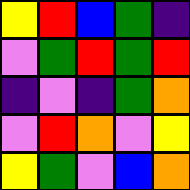[["yellow", "red", "blue", "green", "indigo"], ["violet", "green", "red", "green", "red"], ["indigo", "violet", "indigo", "green", "orange"], ["violet", "red", "orange", "violet", "yellow"], ["yellow", "green", "violet", "blue", "orange"]]